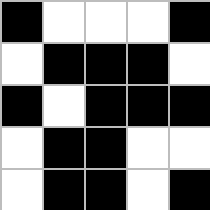[["black", "white", "white", "white", "black"], ["white", "black", "black", "black", "white"], ["black", "white", "black", "black", "black"], ["white", "black", "black", "white", "white"], ["white", "black", "black", "white", "black"]]